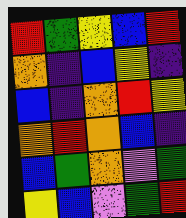[["red", "green", "yellow", "blue", "red"], ["orange", "indigo", "blue", "yellow", "indigo"], ["blue", "indigo", "orange", "red", "yellow"], ["orange", "red", "orange", "blue", "indigo"], ["blue", "green", "orange", "violet", "green"], ["yellow", "blue", "violet", "green", "red"]]